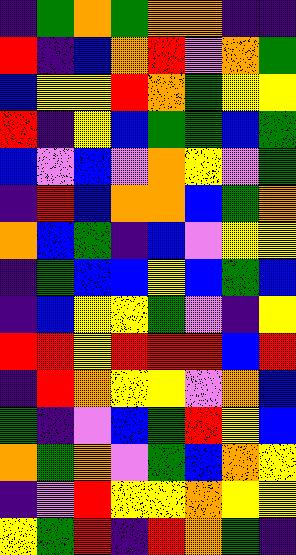[["indigo", "green", "orange", "green", "orange", "orange", "indigo", "indigo"], ["red", "indigo", "blue", "orange", "red", "violet", "orange", "green"], ["blue", "yellow", "yellow", "red", "orange", "green", "yellow", "yellow"], ["red", "indigo", "yellow", "blue", "green", "green", "blue", "green"], ["blue", "violet", "blue", "violet", "orange", "yellow", "violet", "green"], ["indigo", "red", "blue", "orange", "orange", "blue", "green", "orange"], ["orange", "blue", "green", "indigo", "blue", "violet", "yellow", "yellow"], ["indigo", "green", "blue", "blue", "yellow", "blue", "green", "blue"], ["indigo", "blue", "yellow", "yellow", "green", "violet", "indigo", "yellow"], ["red", "red", "yellow", "red", "red", "red", "blue", "red"], ["indigo", "red", "orange", "yellow", "yellow", "violet", "orange", "blue"], ["green", "indigo", "violet", "blue", "green", "red", "yellow", "blue"], ["orange", "green", "orange", "violet", "green", "blue", "orange", "yellow"], ["indigo", "violet", "red", "yellow", "yellow", "orange", "yellow", "yellow"], ["yellow", "green", "red", "indigo", "red", "orange", "green", "indigo"]]